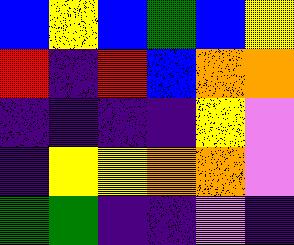[["blue", "yellow", "blue", "green", "blue", "yellow"], ["red", "indigo", "red", "blue", "orange", "orange"], ["indigo", "indigo", "indigo", "indigo", "yellow", "violet"], ["indigo", "yellow", "yellow", "orange", "orange", "violet"], ["green", "green", "indigo", "indigo", "violet", "indigo"]]